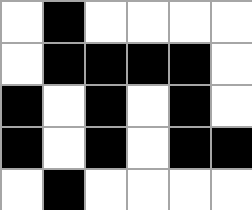[["white", "black", "white", "white", "white", "white"], ["white", "black", "black", "black", "black", "white"], ["black", "white", "black", "white", "black", "white"], ["black", "white", "black", "white", "black", "black"], ["white", "black", "white", "white", "white", "white"]]